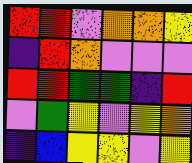[["red", "red", "violet", "orange", "orange", "yellow"], ["indigo", "red", "orange", "violet", "violet", "violet"], ["red", "red", "green", "green", "indigo", "red"], ["violet", "green", "yellow", "violet", "yellow", "orange"], ["indigo", "blue", "yellow", "yellow", "violet", "yellow"]]